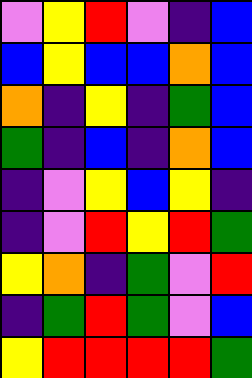[["violet", "yellow", "red", "violet", "indigo", "blue"], ["blue", "yellow", "blue", "blue", "orange", "blue"], ["orange", "indigo", "yellow", "indigo", "green", "blue"], ["green", "indigo", "blue", "indigo", "orange", "blue"], ["indigo", "violet", "yellow", "blue", "yellow", "indigo"], ["indigo", "violet", "red", "yellow", "red", "green"], ["yellow", "orange", "indigo", "green", "violet", "red"], ["indigo", "green", "red", "green", "violet", "blue"], ["yellow", "red", "red", "red", "red", "green"]]